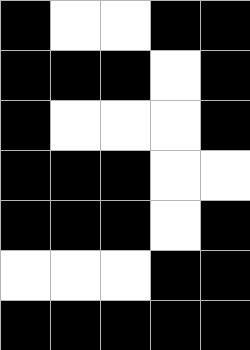[["black", "white", "white", "black", "black"], ["black", "black", "black", "white", "black"], ["black", "white", "white", "white", "black"], ["black", "black", "black", "white", "white"], ["black", "black", "black", "white", "black"], ["white", "white", "white", "black", "black"], ["black", "black", "black", "black", "black"]]